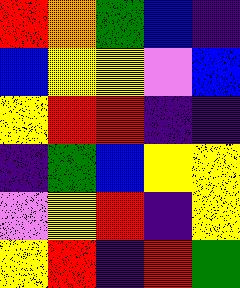[["red", "orange", "green", "blue", "indigo"], ["blue", "yellow", "yellow", "violet", "blue"], ["yellow", "red", "red", "indigo", "indigo"], ["indigo", "green", "blue", "yellow", "yellow"], ["violet", "yellow", "red", "indigo", "yellow"], ["yellow", "red", "indigo", "red", "green"]]